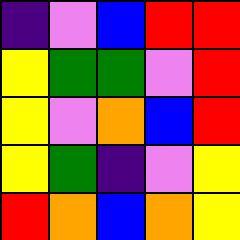[["indigo", "violet", "blue", "red", "red"], ["yellow", "green", "green", "violet", "red"], ["yellow", "violet", "orange", "blue", "red"], ["yellow", "green", "indigo", "violet", "yellow"], ["red", "orange", "blue", "orange", "yellow"]]